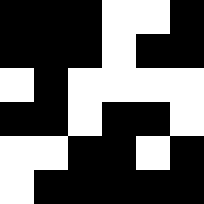[["black", "black", "black", "white", "white", "black"], ["black", "black", "black", "white", "black", "black"], ["white", "black", "white", "white", "white", "white"], ["black", "black", "white", "black", "black", "white"], ["white", "white", "black", "black", "white", "black"], ["white", "black", "black", "black", "black", "black"]]